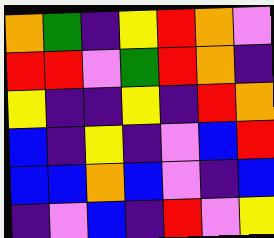[["orange", "green", "indigo", "yellow", "red", "orange", "violet"], ["red", "red", "violet", "green", "red", "orange", "indigo"], ["yellow", "indigo", "indigo", "yellow", "indigo", "red", "orange"], ["blue", "indigo", "yellow", "indigo", "violet", "blue", "red"], ["blue", "blue", "orange", "blue", "violet", "indigo", "blue"], ["indigo", "violet", "blue", "indigo", "red", "violet", "yellow"]]